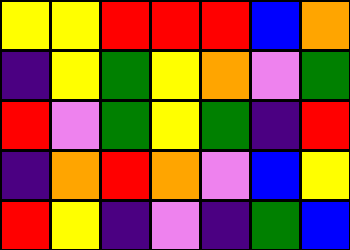[["yellow", "yellow", "red", "red", "red", "blue", "orange"], ["indigo", "yellow", "green", "yellow", "orange", "violet", "green"], ["red", "violet", "green", "yellow", "green", "indigo", "red"], ["indigo", "orange", "red", "orange", "violet", "blue", "yellow"], ["red", "yellow", "indigo", "violet", "indigo", "green", "blue"]]